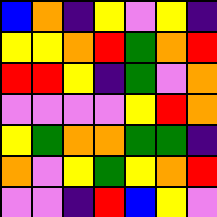[["blue", "orange", "indigo", "yellow", "violet", "yellow", "indigo"], ["yellow", "yellow", "orange", "red", "green", "orange", "red"], ["red", "red", "yellow", "indigo", "green", "violet", "orange"], ["violet", "violet", "violet", "violet", "yellow", "red", "orange"], ["yellow", "green", "orange", "orange", "green", "green", "indigo"], ["orange", "violet", "yellow", "green", "yellow", "orange", "red"], ["violet", "violet", "indigo", "red", "blue", "yellow", "violet"]]